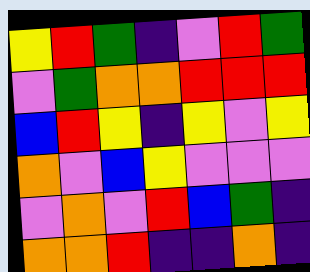[["yellow", "red", "green", "indigo", "violet", "red", "green"], ["violet", "green", "orange", "orange", "red", "red", "red"], ["blue", "red", "yellow", "indigo", "yellow", "violet", "yellow"], ["orange", "violet", "blue", "yellow", "violet", "violet", "violet"], ["violet", "orange", "violet", "red", "blue", "green", "indigo"], ["orange", "orange", "red", "indigo", "indigo", "orange", "indigo"]]